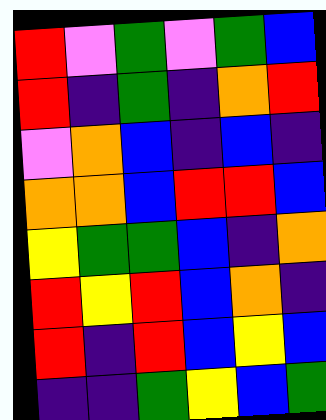[["red", "violet", "green", "violet", "green", "blue"], ["red", "indigo", "green", "indigo", "orange", "red"], ["violet", "orange", "blue", "indigo", "blue", "indigo"], ["orange", "orange", "blue", "red", "red", "blue"], ["yellow", "green", "green", "blue", "indigo", "orange"], ["red", "yellow", "red", "blue", "orange", "indigo"], ["red", "indigo", "red", "blue", "yellow", "blue"], ["indigo", "indigo", "green", "yellow", "blue", "green"]]